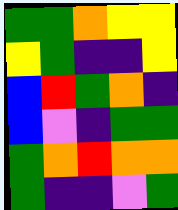[["green", "green", "orange", "yellow", "yellow"], ["yellow", "green", "indigo", "indigo", "yellow"], ["blue", "red", "green", "orange", "indigo"], ["blue", "violet", "indigo", "green", "green"], ["green", "orange", "red", "orange", "orange"], ["green", "indigo", "indigo", "violet", "green"]]